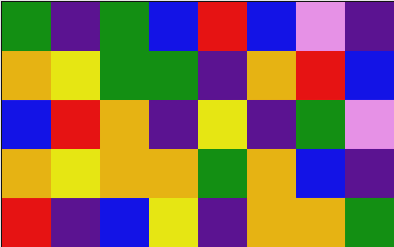[["green", "indigo", "green", "blue", "red", "blue", "violet", "indigo"], ["orange", "yellow", "green", "green", "indigo", "orange", "red", "blue"], ["blue", "red", "orange", "indigo", "yellow", "indigo", "green", "violet"], ["orange", "yellow", "orange", "orange", "green", "orange", "blue", "indigo"], ["red", "indigo", "blue", "yellow", "indigo", "orange", "orange", "green"]]